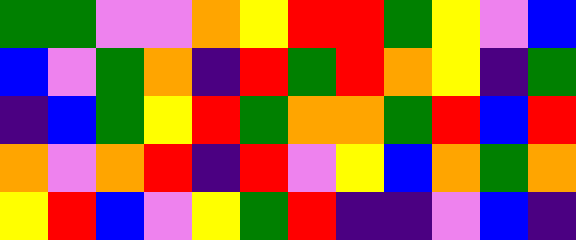[["green", "green", "violet", "violet", "orange", "yellow", "red", "red", "green", "yellow", "violet", "blue"], ["blue", "violet", "green", "orange", "indigo", "red", "green", "red", "orange", "yellow", "indigo", "green"], ["indigo", "blue", "green", "yellow", "red", "green", "orange", "orange", "green", "red", "blue", "red"], ["orange", "violet", "orange", "red", "indigo", "red", "violet", "yellow", "blue", "orange", "green", "orange"], ["yellow", "red", "blue", "violet", "yellow", "green", "red", "indigo", "indigo", "violet", "blue", "indigo"]]